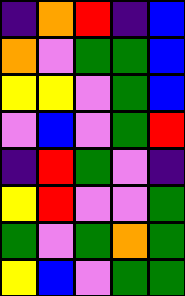[["indigo", "orange", "red", "indigo", "blue"], ["orange", "violet", "green", "green", "blue"], ["yellow", "yellow", "violet", "green", "blue"], ["violet", "blue", "violet", "green", "red"], ["indigo", "red", "green", "violet", "indigo"], ["yellow", "red", "violet", "violet", "green"], ["green", "violet", "green", "orange", "green"], ["yellow", "blue", "violet", "green", "green"]]